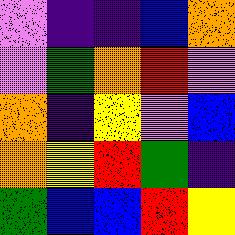[["violet", "indigo", "indigo", "blue", "orange"], ["violet", "green", "orange", "red", "violet"], ["orange", "indigo", "yellow", "violet", "blue"], ["orange", "yellow", "red", "green", "indigo"], ["green", "blue", "blue", "red", "yellow"]]